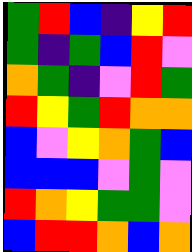[["green", "red", "blue", "indigo", "yellow", "red"], ["green", "indigo", "green", "blue", "red", "violet"], ["orange", "green", "indigo", "violet", "red", "green"], ["red", "yellow", "green", "red", "orange", "orange"], ["blue", "violet", "yellow", "orange", "green", "blue"], ["blue", "blue", "blue", "violet", "green", "violet"], ["red", "orange", "yellow", "green", "green", "violet"], ["blue", "red", "red", "orange", "blue", "orange"]]